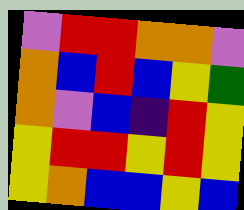[["violet", "red", "red", "orange", "orange", "violet"], ["orange", "blue", "red", "blue", "yellow", "green"], ["orange", "violet", "blue", "indigo", "red", "yellow"], ["yellow", "red", "red", "yellow", "red", "yellow"], ["yellow", "orange", "blue", "blue", "yellow", "blue"]]